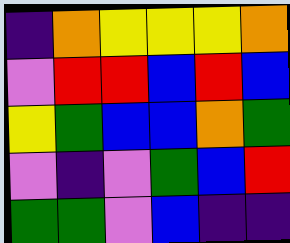[["indigo", "orange", "yellow", "yellow", "yellow", "orange"], ["violet", "red", "red", "blue", "red", "blue"], ["yellow", "green", "blue", "blue", "orange", "green"], ["violet", "indigo", "violet", "green", "blue", "red"], ["green", "green", "violet", "blue", "indigo", "indigo"]]